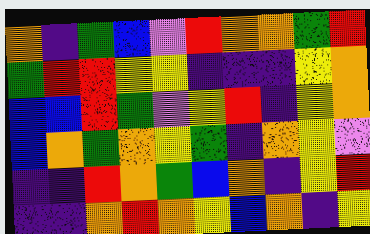[["orange", "indigo", "green", "blue", "violet", "red", "orange", "orange", "green", "red"], ["green", "red", "red", "yellow", "yellow", "indigo", "indigo", "indigo", "yellow", "orange"], ["blue", "blue", "red", "green", "violet", "yellow", "red", "indigo", "yellow", "orange"], ["blue", "orange", "green", "orange", "yellow", "green", "indigo", "orange", "yellow", "violet"], ["indigo", "indigo", "red", "orange", "green", "blue", "orange", "indigo", "yellow", "red"], ["indigo", "indigo", "orange", "red", "orange", "yellow", "blue", "orange", "indigo", "yellow"]]